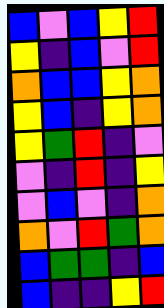[["blue", "violet", "blue", "yellow", "red"], ["yellow", "indigo", "blue", "violet", "red"], ["orange", "blue", "blue", "yellow", "orange"], ["yellow", "blue", "indigo", "yellow", "orange"], ["yellow", "green", "red", "indigo", "violet"], ["violet", "indigo", "red", "indigo", "yellow"], ["violet", "blue", "violet", "indigo", "orange"], ["orange", "violet", "red", "green", "orange"], ["blue", "green", "green", "indigo", "blue"], ["blue", "indigo", "indigo", "yellow", "red"]]